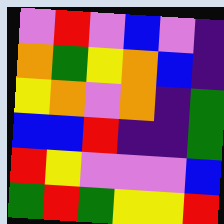[["violet", "red", "violet", "blue", "violet", "indigo"], ["orange", "green", "yellow", "orange", "blue", "indigo"], ["yellow", "orange", "violet", "orange", "indigo", "green"], ["blue", "blue", "red", "indigo", "indigo", "green"], ["red", "yellow", "violet", "violet", "violet", "blue"], ["green", "red", "green", "yellow", "yellow", "red"]]